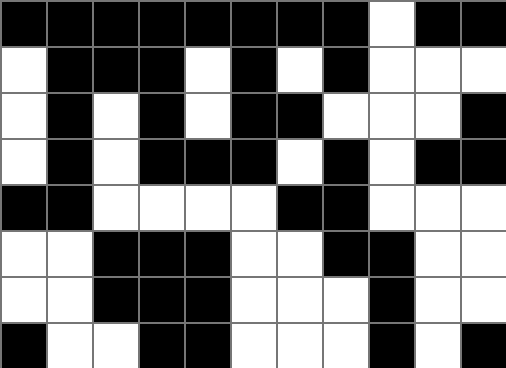[["black", "black", "black", "black", "black", "black", "black", "black", "white", "black", "black"], ["white", "black", "black", "black", "white", "black", "white", "black", "white", "white", "white"], ["white", "black", "white", "black", "white", "black", "black", "white", "white", "white", "black"], ["white", "black", "white", "black", "black", "black", "white", "black", "white", "black", "black"], ["black", "black", "white", "white", "white", "white", "black", "black", "white", "white", "white"], ["white", "white", "black", "black", "black", "white", "white", "black", "black", "white", "white"], ["white", "white", "black", "black", "black", "white", "white", "white", "black", "white", "white"], ["black", "white", "white", "black", "black", "white", "white", "white", "black", "white", "black"]]